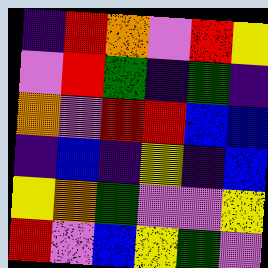[["indigo", "red", "orange", "violet", "red", "yellow"], ["violet", "red", "green", "indigo", "green", "indigo"], ["orange", "violet", "red", "red", "blue", "blue"], ["indigo", "blue", "indigo", "yellow", "indigo", "blue"], ["yellow", "orange", "green", "violet", "violet", "yellow"], ["red", "violet", "blue", "yellow", "green", "violet"]]